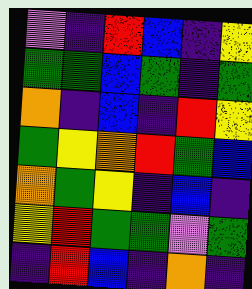[["violet", "indigo", "red", "blue", "indigo", "yellow"], ["green", "green", "blue", "green", "indigo", "green"], ["orange", "indigo", "blue", "indigo", "red", "yellow"], ["green", "yellow", "orange", "red", "green", "blue"], ["orange", "green", "yellow", "indigo", "blue", "indigo"], ["yellow", "red", "green", "green", "violet", "green"], ["indigo", "red", "blue", "indigo", "orange", "indigo"]]